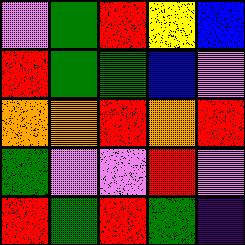[["violet", "green", "red", "yellow", "blue"], ["red", "green", "green", "blue", "violet"], ["orange", "orange", "red", "orange", "red"], ["green", "violet", "violet", "red", "violet"], ["red", "green", "red", "green", "indigo"]]